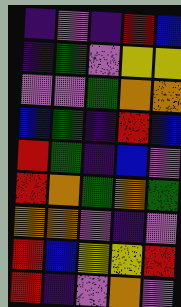[["indigo", "violet", "indigo", "red", "blue"], ["indigo", "green", "violet", "yellow", "yellow"], ["violet", "violet", "green", "orange", "orange"], ["blue", "green", "indigo", "red", "blue"], ["red", "green", "indigo", "blue", "violet"], ["red", "orange", "green", "orange", "green"], ["orange", "orange", "violet", "indigo", "violet"], ["red", "blue", "yellow", "yellow", "red"], ["red", "indigo", "violet", "orange", "violet"]]